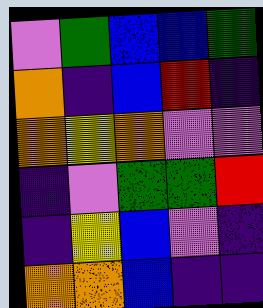[["violet", "green", "blue", "blue", "green"], ["orange", "indigo", "blue", "red", "indigo"], ["orange", "yellow", "orange", "violet", "violet"], ["indigo", "violet", "green", "green", "red"], ["indigo", "yellow", "blue", "violet", "indigo"], ["orange", "orange", "blue", "indigo", "indigo"]]